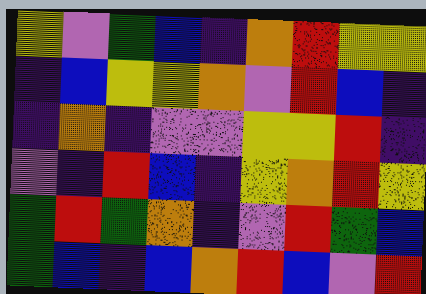[["yellow", "violet", "green", "blue", "indigo", "orange", "red", "yellow", "yellow"], ["indigo", "blue", "yellow", "yellow", "orange", "violet", "red", "blue", "indigo"], ["indigo", "orange", "indigo", "violet", "violet", "yellow", "yellow", "red", "indigo"], ["violet", "indigo", "red", "blue", "indigo", "yellow", "orange", "red", "yellow"], ["green", "red", "green", "orange", "indigo", "violet", "red", "green", "blue"], ["green", "blue", "indigo", "blue", "orange", "red", "blue", "violet", "red"]]